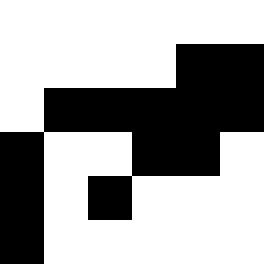[["white", "white", "white", "white", "white", "white"], ["white", "white", "white", "white", "black", "black"], ["white", "black", "black", "black", "black", "black"], ["black", "white", "white", "black", "black", "white"], ["black", "white", "black", "white", "white", "white"], ["black", "white", "white", "white", "white", "white"]]